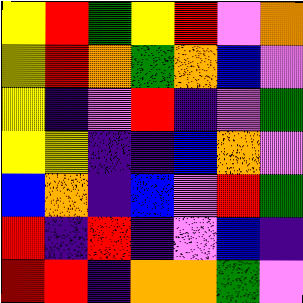[["yellow", "red", "green", "yellow", "red", "violet", "orange"], ["yellow", "red", "orange", "green", "orange", "blue", "violet"], ["yellow", "indigo", "violet", "red", "indigo", "violet", "green"], ["yellow", "yellow", "indigo", "indigo", "blue", "orange", "violet"], ["blue", "orange", "indigo", "blue", "violet", "red", "green"], ["red", "indigo", "red", "indigo", "violet", "blue", "indigo"], ["red", "red", "indigo", "orange", "orange", "green", "violet"]]